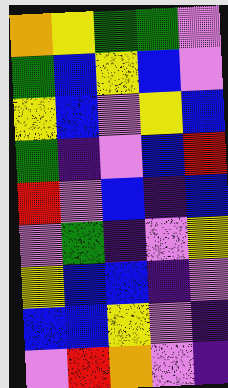[["orange", "yellow", "green", "green", "violet"], ["green", "blue", "yellow", "blue", "violet"], ["yellow", "blue", "violet", "yellow", "blue"], ["green", "indigo", "violet", "blue", "red"], ["red", "violet", "blue", "indigo", "blue"], ["violet", "green", "indigo", "violet", "yellow"], ["yellow", "blue", "blue", "indigo", "violet"], ["blue", "blue", "yellow", "violet", "indigo"], ["violet", "red", "orange", "violet", "indigo"]]